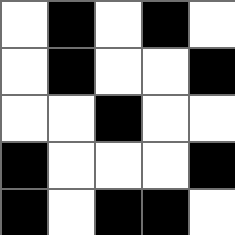[["white", "black", "white", "black", "white"], ["white", "black", "white", "white", "black"], ["white", "white", "black", "white", "white"], ["black", "white", "white", "white", "black"], ["black", "white", "black", "black", "white"]]